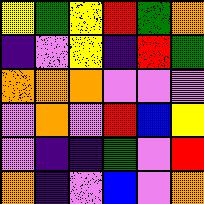[["yellow", "green", "yellow", "red", "green", "orange"], ["indigo", "violet", "yellow", "indigo", "red", "green"], ["orange", "orange", "orange", "violet", "violet", "violet"], ["violet", "orange", "violet", "red", "blue", "yellow"], ["violet", "indigo", "indigo", "green", "violet", "red"], ["orange", "indigo", "violet", "blue", "violet", "orange"]]